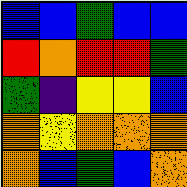[["blue", "blue", "green", "blue", "blue"], ["red", "orange", "red", "red", "green"], ["green", "indigo", "yellow", "yellow", "blue"], ["orange", "yellow", "orange", "orange", "orange"], ["orange", "blue", "green", "blue", "orange"]]